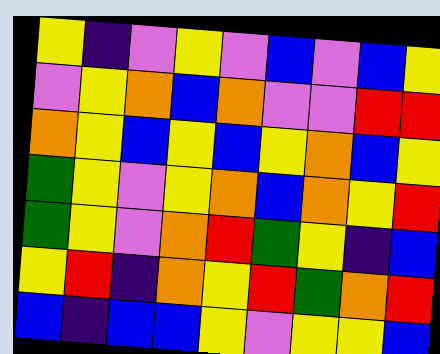[["yellow", "indigo", "violet", "yellow", "violet", "blue", "violet", "blue", "yellow"], ["violet", "yellow", "orange", "blue", "orange", "violet", "violet", "red", "red"], ["orange", "yellow", "blue", "yellow", "blue", "yellow", "orange", "blue", "yellow"], ["green", "yellow", "violet", "yellow", "orange", "blue", "orange", "yellow", "red"], ["green", "yellow", "violet", "orange", "red", "green", "yellow", "indigo", "blue"], ["yellow", "red", "indigo", "orange", "yellow", "red", "green", "orange", "red"], ["blue", "indigo", "blue", "blue", "yellow", "violet", "yellow", "yellow", "blue"]]